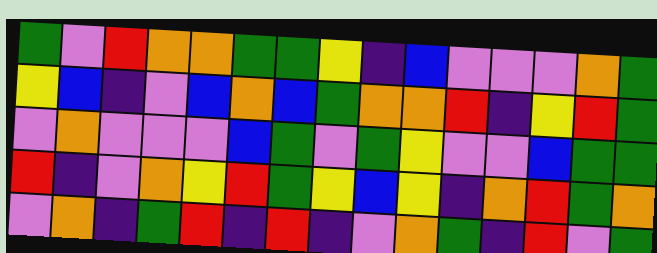[["green", "violet", "red", "orange", "orange", "green", "green", "yellow", "indigo", "blue", "violet", "violet", "violet", "orange", "green"], ["yellow", "blue", "indigo", "violet", "blue", "orange", "blue", "green", "orange", "orange", "red", "indigo", "yellow", "red", "green"], ["violet", "orange", "violet", "violet", "violet", "blue", "green", "violet", "green", "yellow", "violet", "violet", "blue", "green", "green"], ["red", "indigo", "violet", "orange", "yellow", "red", "green", "yellow", "blue", "yellow", "indigo", "orange", "red", "green", "orange"], ["violet", "orange", "indigo", "green", "red", "indigo", "red", "indigo", "violet", "orange", "green", "indigo", "red", "violet", "green"]]